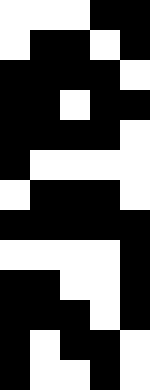[["white", "white", "white", "black", "black"], ["white", "black", "black", "white", "black"], ["black", "black", "black", "black", "white"], ["black", "black", "white", "black", "black"], ["black", "black", "black", "black", "white"], ["black", "white", "white", "white", "white"], ["white", "black", "black", "black", "white"], ["black", "black", "black", "black", "black"], ["white", "white", "white", "white", "black"], ["black", "black", "white", "white", "black"], ["black", "black", "black", "white", "black"], ["black", "white", "black", "black", "white"], ["black", "white", "white", "black", "white"]]